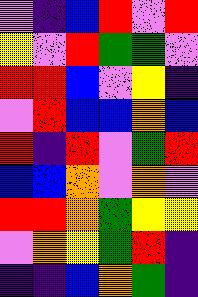[["violet", "indigo", "blue", "red", "violet", "red"], ["yellow", "violet", "red", "green", "green", "violet"], ["red", "red", "blue", "violet", "yellow", "indigo"], ["violet", "red", "blue", "blue", "orange", "blue"], ["red", "indigo", "red", "violet", "green", "red"], ["blue", "blue", "orange", "violet", "orange", "violet"], ["red", "red", "orange", "green", "yellow", "yellow"], ["violet", "orange", "yellow", "green", "red", "indigo"], ["indigo", "indigo", "blue", "orange", "green", "indigo"]]